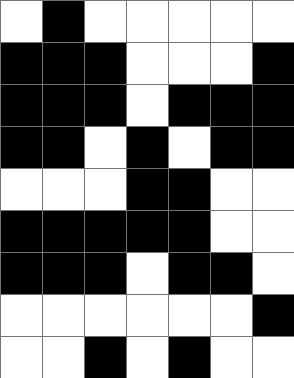[["white", "black", "white", "white", "white", "white", "white"], ["black", "black", "black", "white", "white", "white", "black"], ["black", "black", "black", "white", "black", "black", "black"], ["black", "black", "white", "black", "white", "black", "black"], ["white", "white", "white", "black", "black", "white", "white"], ["black", "black", "black", "black", "black", "white", "white"], ["black", "black", "black", "white", "black", "black", "white"], ["white", "white", "white", "white", "white", "white", "black"], ["white", "white", "black", "white", "black", "white", "white"]]